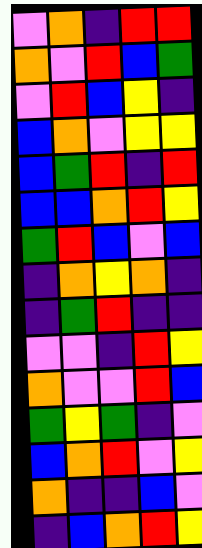[["violet", "orange", "indigo", "red", "red"], ["orange", "violet", "red", "blue", "green"], ["violet", "red", "blue", "yellow", "indigo"], ["blue", "orange", "violet", "yellow", "yellow"], ["blue", "green", "red", "indigo", "red"], ["blue", "blue", "orange", "red", "yellow"], ["green", "red", "blue", "violet", "blue"], ["indigo", "orange", "yellow", "orange", "indigo"], ["indigo", "green", "red", "indigo", "indigo"], ["violet", "violet", "indigo", "red", "yellow"], ["orange", "violet", "violet", "red", "blue"], ["green", "yellow", "green", "indigo", "violet"], ["blue", "orange", "red", "violet", "yellow"], ["orange", "indigo", "indigo", "blue", "violet"], ["indigo", "blue", "orange", "red", "yellow"]]